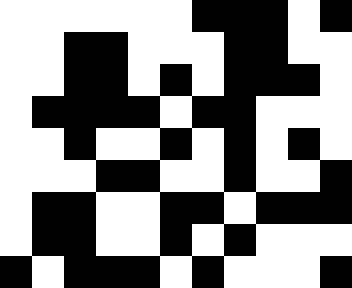[["white", "white", "white", "white", "white", "white", "black", "black", "black", "white", "black"], ["white", "white", "black", "black", "white", "white", "white", "black", "black", "white", "white"], ["white", "white", "black", "black", "white", "black", "white", "black", "black", "black", "white"], ["white", "black", "black", "black", "black", "white", "black", "black", "white", "white", "white"], ["white", "white", "black", "white", "white", "black", "white", "black", "white", "black", "white"], ["white", "white", "white", "black", "black", "white", "white", "black", "white", "white", "black"], ["white", "black", "black", "white", "white", "black", "black", "white", "black", "black", "black"], ["white", "black", "black", "white", "white", "black", "white", "black", "white", "white", "white"], ["black", "white", "black", "black", "black", "white", "black", "white", "white", "white", "black"]]